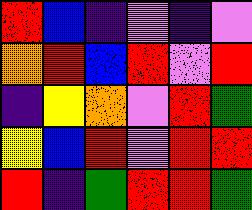[["red", "blue", "indigo", "violet", "indigo", "violet"], ["orange", "red", "blue", "red", "violet", "red"], ["indigo", "yellow", "orange", "violet", "red", "green"], ["yellow", "blue", "red", "violet", "red", "red"], ["red", "indigo", "green", "red", "red", "green"]]